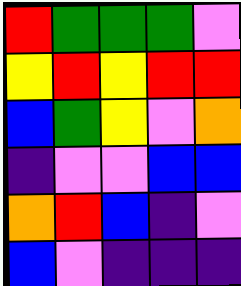[["red", "green", "green", "green", "violet"], ["yellow", "red", "yellow", "red", "red"], ["blue", "green", "yellow", "violet", "orange"], ["indigo", "violet", "violet", "blue", "blue"], ["orange", "red", "blue", "indigo", "violet"], ["blue", "violet", "indigo", "indigo", "indigo"]]